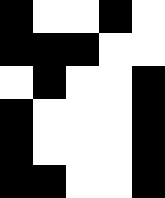[["black", "white", "white", "black", "white"], ["black", "black", "black", "white", "white"], ["white", "black", "white", "white", "black"], ["black", "white", "white", "white", "black"], ["black", "white", "white", "white", "black"], ["black", "black", "white", "white", "black"]]